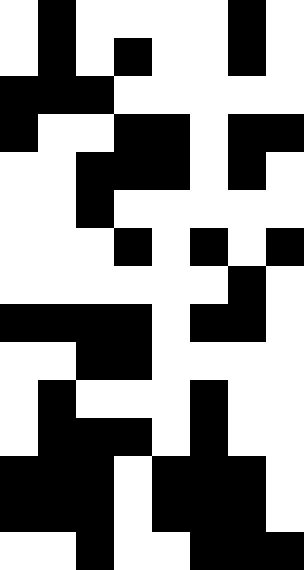[["white", "black", "white", "white", "white", "white", "black", "white"], ["white", "black", "white", "black", "white", "white", "black", "white"], ["black", "black", "black", "white", "white", "white", "white", "white"], ["black", "white", "white", "black", "black", "white", "black", "black"], ["white", "white", "black", "black", "black", "white", "black", "white"], ["white", "white", "black", "white", "white", "white", "white", "white"], ["white", "white", "white", "black", "white", "black", "white", "black"], ["white", "white", "white", "white", "white", "white", "black", "white"], ["black", "black", "black", "black", "white", "black", "black", "white"], ["white", "white", "black", "black", "white", "white", "white", "white"], ["white", "black", "white", "white", "white", "black", "white", "white"], ["white", "black", "black", "black", "white", "black", "white", "white"], ["black", "black", "black", "white", "black", "black", "black", "white"], ["black", "black", "black", "white", "black", "black", "black", "white"], ["white", "white", "black", "white", "white", "black", "black", "black"]]